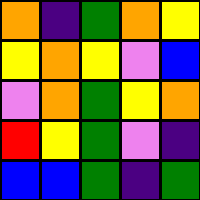[["orange", "indigo", "green", "orange", "yellow"], ["yellow", "orange", "yellow", "violet", "blue"], ["violet", "orange", "green", "yellow", "orange"], ["red", "yellow", "green", "violet", "indigo"], ["blue", "blue", "green", "indigo", "green"]]